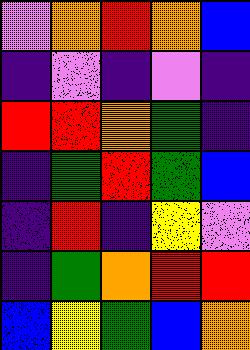[["violet", "orange", "red", "orange", "blue"], ["indigo", "violet", "indigo", "violet", "indigo"], ["red", "red", "orange", "green", "indigo"], ["indigo", "green", "red", "green", "blue"], ["indigo", "red", "indigo", "yellow", "violet"], ["indigo", "green", "orange", "red", "red"], ["blue", "yellow", "green", "blue", "orange"]]